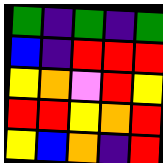[["green", "indigo", "green", "indigo", "green"], ["blue", "indigo", "red", "red", "red"], ["yellow", "orange", "violet", "red", "yellow"], ["red", "red", "yellow", "orange", "red"], ["yellow", "blue", "orange", "indigo", "red"]]